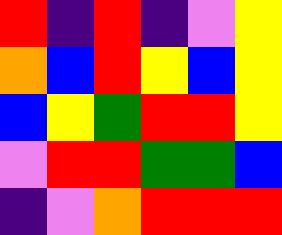[["red", "indigo", "red", "indigo", "violet", "yellow"], ["orange", "blue", "red", "yellow", "blue", "yellow"], ["blue", "yellow", "green", "red", "red", "yellow"], ["violet", "red", "red", "green", "green", "blue"], ["indigo", "violet", "orange", "red", "red", "red"]]